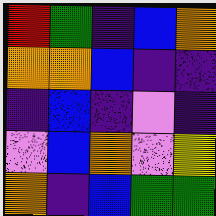[["red", "green", "indigo", "blue", "orange"], ["orange", "orange", "blue", "indigo", "indigo"], ["indigo", "blue", "indigo", "violet", "indigo"], ["violet", "blue", "orange", "violet", "yellow"], ["orange", "indigo", "blue", "green", "green"]]